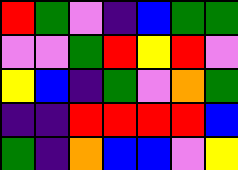[["red", "green", "violet", "indigo", "blue", "green", "green"], ["violet", "violet", "green", "red", "yellow", "red", "violet"], ["yellow", "blue", "indigo", "green", "violet", "orange", "green"], ["indigo", "indigo", "red", "red", "red", "red", "blue"], ["green", "indigo", "orange", "blue", "blue", "violet", "yellow"]]